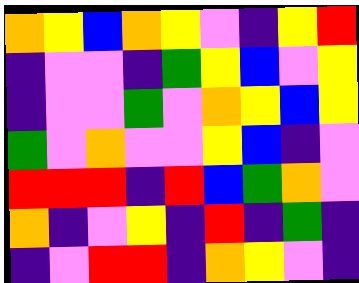[["orange", "yellow", "blue", "orange", "yellow", "violet", "indigo", "yellow", "red"], ["indigo", "violet", "violet", "indigo", "green", "yellow", "blue", "violet", "yellow"], ["indigo", "violet", "violet", "green", "violet", "orange", "yellow", "blue", "yellow"], ["green", "violet", "orange", "violet", "violet", "yellow", "blue", "indigo", "violet"], ["red", "red", "red", "indigo", "red", "blue", "green", "orange", "violet"], ["orange", "indigo", "violet", "yellow", "indigo", "red", "indigo", "green", "indigo"], ["indigo", "violet", "red", "red", "indigo", "orange", "yellow", "violet", "indigo"]]